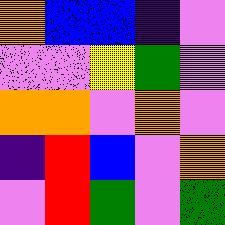[["orange", "blue", "blue", "indigo", "violet"], ["violet", "violet", "yellow", "green", "violet"], ["orange", "orange", "violet", "orange", "violet"], ["indigo", "red", "blue", "violet", "orange"], ["violet", "red", "green", "violet", "green"]]